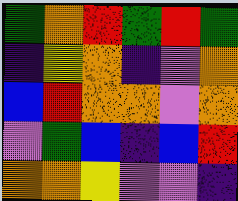[["green", "orange", "red", "green", "red", "green"], ["indigo", "yellow", "orange", "indigo", "violet", "orange"], ["blue", "red", "orange", "orange", "violet", "orange"], ["violet", "green", "blue", "indigo", "blue", "red"], ["orange", "orange", "yellow", "violet", "violet", "indigo"]]